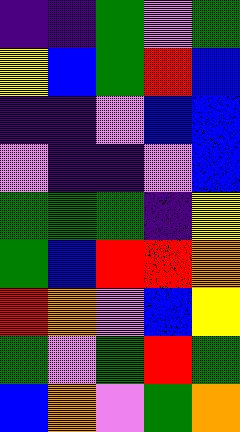[["indigo", "indigo", "green", "violet", "green"], ["yellow", "blue", "green", "red", "blue"], ["indigo", "indigo", "violet", "blue", "blue"], ["violet", "indigo", "indigo", "violet", "blue"], ["green", "green", "green", "indigo", "yellow"], ["green", "blue", "red", "red", "orange"], ["red", "orange", "violet", "blue", "yellow"], ["green", "violet", "green", "red", "green"], ["blue", "orange", "violet", "green", "orange"]]